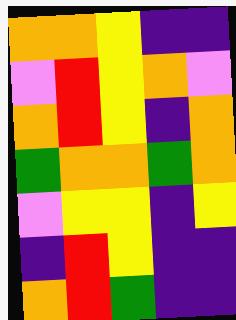[["orange", "orange", "yellow", "indigo", "indigo"], ["violet", "red", "yellow", "orange", "violet"], ["orange", "red", "yellow", "indigo", "orange"], ["green", "orange", "orange", "green", "orange"], ["violet", "yellow", "yellow", "indigo", "yellow"], ["indigo", "red", "yellow", "indigo", "indigo"], ["orange", "red", "green", "indigo", "indigo"]]